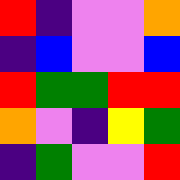[["red", "indigo", "violet", "violet", "orange"], ["indigo", "blue", "violet", "violet", "blue"], ["red", "green", "green", "red", "red"], ["orange", "violet", "indigo", "yellow", "green"], ["indigo", "green", "violet", "violet", "red"]]